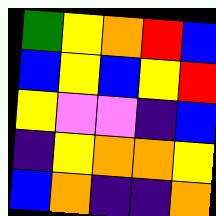[["green", "yellow", "orange", "red", "blue"], ["blue", "yellow", "blue", "yellow", "red"], ["yellow", "violet", "violet", "indigo", "blue"], ["indigo", "yellow", "orange", "orange", "yellow"], ["blue", "orange", "indigo", "indigo", "orange"]]